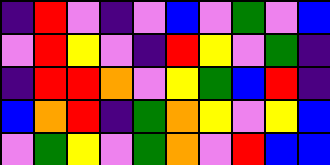[["indigo", "red", "violet", "indigo", "violet", "blue", "violet", "green", "violet", "blue"], ["violet", "red", "yellow", "violet", "indigo", "red", "yellow", "violet", "green", "indigo"], ["indigo", "red", "red", "orange", "violet", "yellow", "green", "blue", "red", "indigo"], ["blue", "orange", "red", "indigo", "green", "orange", "yellow", "violet", "yellow", "blue"], ["violet", "green", "yellow", "violet", "green", "orange", "violet", "red", "blue", "blue"]]